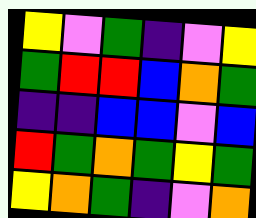[["yellow", "violet", "green", "indigo", "violet", "yellow"], ["green", "red", "red", "blue", "orange", "green"], ["indigo", "indigo", "blue", "blue", "violet", "blue"], ["red", "green", "orange", "green", "yellow", "green"], ["yellow", "orange", "green", "indigo", "violet", "orange"]]